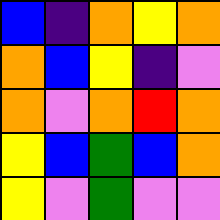[["blue", "indigo", "orange", "yellow", "orange"], ["orange", "blue", "yellow", "indigo", "violet"], ["orange", "violet", "orange", "red", "orange"], ["yellow", "blue", "green", "blue", "orange"], ["yellow", "violet", "green", "violet", "violet"]]